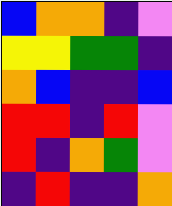[["blue", "orange", "orange", "indigo", "violet"], ["yellow", "yellow", "green", "green", "indigo"], ["orange", "blue", "indigo", "indigo", "blue"], ["red", "red", "indigo", "red", "violet"], ["red", "indigo", "orange", "green", "violet"], ["indigo", "red", "indigo", "indigo", "orange"]]